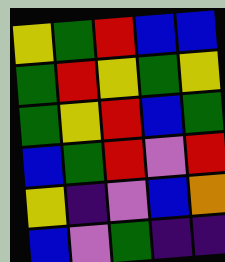[["yellow", "green", "red", "blue", "blue"], ["green", "red", "yellow", "green", "yellow"], ["green", "yellow", "red", "blue", "green"], ["blue", "green", "red", "violet", "red"], ["yellow", "indigo", "violet", "blue", "orange"], ["blue", "violet", "green", "indigo", "indigo"]]